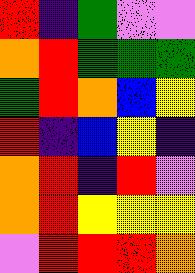[["red", "indigo", "green", "violet", "violet"], ["orange", "red", "green", "green", "green"], ["green", "red", "orange", "blue", "yellow"], ["red", "indigo", "blue", "yellow", "indigo"], ["orange", "red", "indigo", "red", "violet"], ["orange", "red", "yellow", "yellow", "yellow"], ["violet", "red", "red", "red", "orange"]]